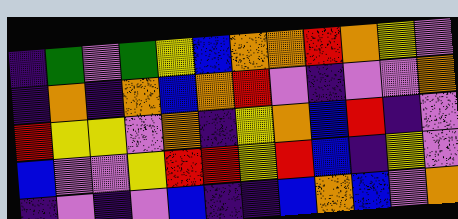[["indigo", "green", "violet", "green", "yellow", "blue", "orange", "orange", "red", "orange", "yellow", "violet"], ["indigo", "orange", "indigo", "orange", "blue", "orange", "red", "violet", "indigo", "violet", "violet", "orange"], ["red", "yellow", "yellow", "violet", "orange", "indigo", "yellow", "orange", "blue", "red", "indigo", "violet"], ["blue", "violet", "violet", "yellow", "red", "red", "yellow", "red", "blue", "indigo", "yellow", "violet"], ["indigo", "violet", "indigo", "violet", "blue", "indigo", "indigo", "blue", "orange", "blue", "violet", "orange"]]